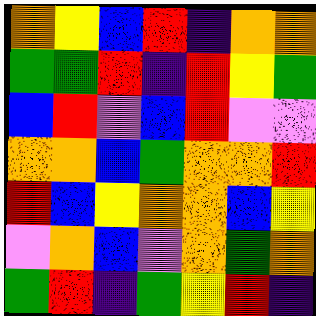[["orange", "yellow", "blue", "red", "indigo", "orange", "orange"], ["green", "green", "red", "indigo", "red", "yellow", "green"], ["blue", "red", "violet", "blue", "red", "violet", "violet"], ["orange", "orange", "blue", "green", "orange", "orange", "red"], ["red", "blue", "yellow", "orange", "orange", "blue", "yellow"], ["violet", "orange", "blue", "violet", "orange", "green", "orange"], ["green", "red", "indigo", "green", "yellow", "red", "indigo"]]